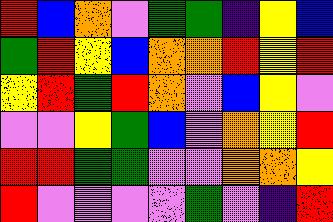[["red", "blue", "orange", "violet", "green", "green", "indigo", "yellow", "blue"], ["green", "red", "yellow", "blue", "orange", "orange", "red", "yellow", "red"], ["yellow", "red", "green", "red", "orange", "violet", "blue", "yellow", "violet"], ["violet", "violet", "yellow", "green", "blue", "violet", "orange", "yellow", "red"], ["red", "red", "green", "green", "violet", "violet", "orange", "orange", "yellow"], ["red", "violet", "violet", "violet", "violet", "green", "violet", "indigo", "red"]]